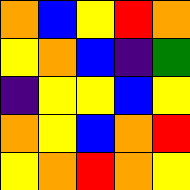[["orange", "blue", "yellow", "red", "orange"], ["yellow", "orange", "blue", "indigo", "green"], ["indigo", "yellow", "yellow", "blue", "yellow"], ["orange", "yellow", "blue", "orange", "red"], ["yellow", "orange", "red", "orange", "yellow"]]